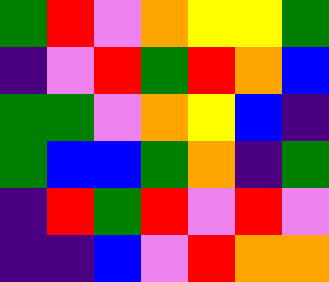[["green", "red", "violet", "orange", "yellow", "yellow", "green"], ["indigo", "violet", "red", "green", "red", "orange", "blue"], ["green", "green", "violet", "orange", "yellow", "blue", "indigo"], ["green", "blue", "blue", "green", "orange", "indigo", "green"], ["indigo", "red", "green", "red", "violet", "red", "violet"], ["indigo", "indigo", "blue", "violet", "red", "orange", "orange"]]